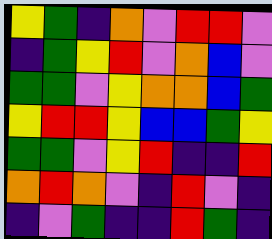[["yellow", "green", "indigo", "orange", "violet", "red", "red", "violet"], ["indigo", "green", "yellow", "red", "violet", "orange", "blue", "violet"], ["green", "green", "violet", "yellow", "orange", "orange", "blue", "green"], ["yellow", "red", "red", "yellow", "blue", "blue", "green", "yellow"], ["green", "green", "violet", "yellow", "red", "indigo", "indigo", "red"], ["orange", "red", "orange", "violet", "indigo", "red", "violet", "indigo"], ["indigo", "violet", "green", "indigo", "indigo", "red", "green", "indigo"]]